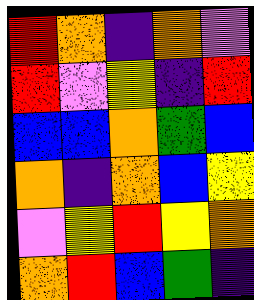[["red", "orange", "indigo", "orange", "violet"], ["red", "violet", "yellow", "indigo", "red"], ["blue", "blue", "orange", "green", "blue"], ["orange", "indigo", "orange", "blue", "yellow"], ["violet", "yellow", "red", "yellow", "orange"], ["orange", "red", "blue", "green", "indigo"]]